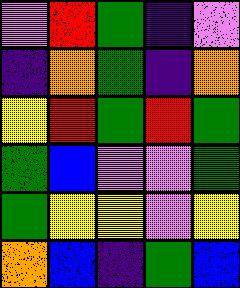[["violet", "red", "green", "indigo", "violet"], ["indigo", "orange", "green", "indigo", "orange"], ["yellow", "red", "green", "red", "green"], ["green", "blue", "violet", "violet", "green"], ["green", "yellow", "yellow", "violet", "yellow"], ["orange", "blue", "indigo", "green", "blue"]]